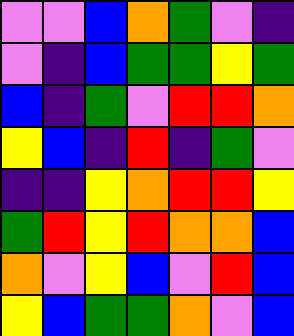[["violet", "violet", "blue", "orange", "green", "violet", "indigo"], ["violet", "indigo", "blue", "green", "green", "yellow", "green"], ["blue", "indigo", "green", "violet", "red", "red", "orange"], ["yellow", "blue", "indigo", "red", "indigo", "green", "violet"], ["indigo", "indigo", "yellow", "orange", "red", "red", "yellow"], ["green", "red", "yellow", "red", "orange", "orange", "blue"], ["orange", "violet", "yellow", "blue", "violet", "red", "blue"], ["yellow", "blue", "green", "green", "orange", "violet", "blue"]]